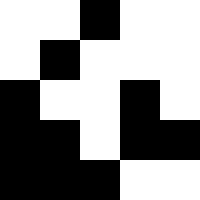[["white", "white", "black", "white", "white"], ["white", "black", "white", "white", "white"], ["black", "white", "white", "black", "white"], ["black", "black", "white", "black", "black"], ["black", "black", "black", "white", "white"]]